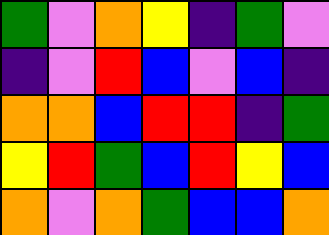[["green", "violet", "orange", "yellow", "indigo", "green", "violet"], ["indigo", "violet", "red", "blue", "violet", "blue", "indigo"], ["orange", "orange", "blue", "red", "red", "indigo", "green"], ["yellow", "red", "green", "blue", "red", "yellow", "blue"], ["orange", "violet", "orange", "green", "blue", "blue", "orange"]]